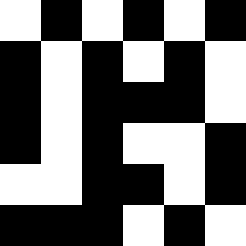[["white", "black", "white", "black", "white", "black"], ["black", "white", "black", "white", "black", "white"], ["black", "white", "black", "black", "black", "white"], ["black", "white", "black", "white", "white", "black"], ["white", "white", "black", "black", "white", "black"], ["black", "black", "black", "white", "black", "white"]]